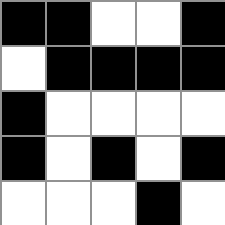[["black", "black", "white", "white", "black"], ["white", "black", "black", "black", "black"], ["black", "white", "white", "white", "white"], ["black", "white", "black", "white", "black"], ["white", "white", "white", "black", "white"]]